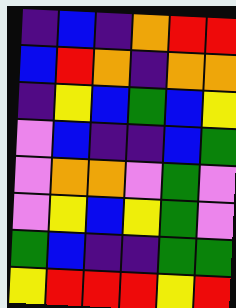[["indigo", "blue", "indigo", "orange", "red", "red"], ["blue", "red", "orange", "indigo", "orange", "orange"], ["indigo", "yellow", "blue", "green", "blue", "yellow"], ["violet", "blue", "indigo", "indigo", "blue", "green"], ["violet", "orange", "orange", "violet", "green", "violet"], ["violet", "yellow", "blue", "yellow", "green", "violet"], ["green", "blue", "indigo", "indigo", "green", "green"], ["yellow", "red", "red", "red", "yellow", "red"]]